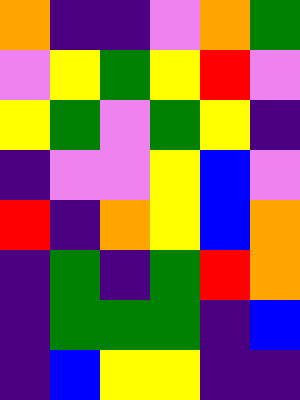[["orange", "indigo", "indigo", "violet", "orange", "green"], ["violet", "yellow", "green", "yellow", "red", "violet"], ["yellow", "green", "violet", "green", "yellow", "indigo"], ["indigo", "violet", "violet", "yellow", "blue", "violet"], ["red", "indigo", "orange", "yellow", "blue", "orange"], ["indigo", "green", "indigo", "green", "red", "orange"], ["indigo", "green", "green", "green", "indigo", "blue"], ["indigo", "blue", "yellow", "yellow", "indigo", "indigo"]]